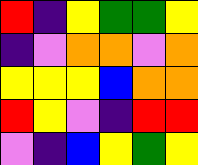[["red", "indigo", "yellow", "green", "green", "yellow"], ["indigo", "violet", "orange", "orange", "violet", "orange"], ["yellow", "yellow", "yellow", "blue", "orange", "orange"], ["red", "yellow", "violet", "indigo", "red", "red"], ["violet", "indigo", "blue", "yellow", "green", "yellow"]]